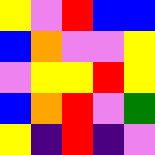[["yellow", "violet", "red", "blue", "blue"], ["blue", "orange", "violet", "violet", "yellow"], ["violet", "yellow", "yellow", "red", "yellow"], ["blue", "orange", "red", "violet", "green"], ["yellow", "indigo", "red", "indigo", "violet"]]